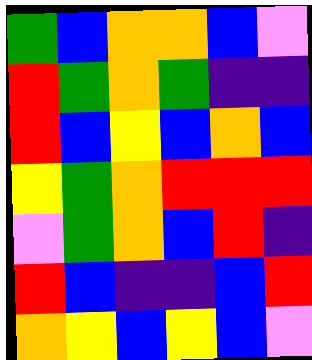[["green", "blue", "orange", "orange", "blue", "violet"], ["red", "green", "orange", "green", "indigo", "indigo"], ["red", "blue", "yellow", "blue", "orange", "blue"], ["yellow", "green", "orange", "red", "red", "red"], ["violet", "green", "orange", "blue", "red", "indigo"], ["red", "blue", "indigo", "indigo", "blue", "red"], ["orange", "yellow", "blue", "yellow", "blue", "violet"]]